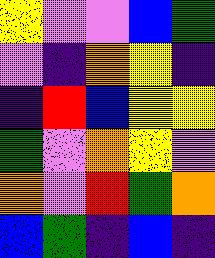[["yellow", "violet", "violet", "blue", "green"], ["violet", "indigo", "orange", "yellow", "indigo"], ["indigo", "red", "blue", "yellow", "yellow"], ["green", "violet", "orange", "yellow", "violet"], ["orange", "violet", "red", "green", "orange"], ["blue", "green", "indigo", "blue", "indigo"]]